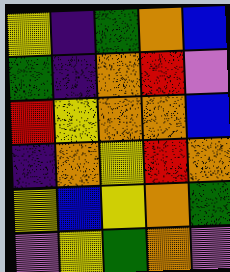[["yellow", "indigo", "green", "orange", "blue"], ["green", "indigo", "orange", "red", "violet"], ["red", "yellow", "orange", "orange", "blue"], ["indigo", "orange", "yellow", "red", "orange"], ["yellow", "blue", "yellow", "orange", "green"], ["violet", "yellow", "green", "orange", "violet"]]